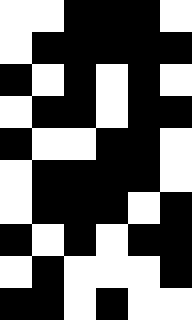[["white", "white", "black", "black", "black", "white"], ["white", "black", "black", "black", "black", "black"], ["black", "white", "black", "white", "black", "white"], ["white", "black", "black", "white", "black", "black"], ["black", "white", "white", "black", "black", "white"], ["white", "black", "black", "black", "black", "white"], ["white", "black", "black", "black", "white", "black"], ["black", "white", "black", "white", "black", "black"], ["white", "black", "white", "white", "white", "black"], ["black", "black", "white", "black", "white", "white"]]